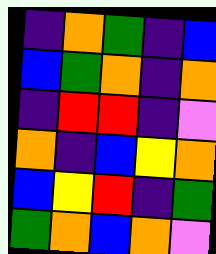[["indigo", "orange", "green", "indigo", "blue"], ["blue", "green", "orange", "indigo", "orange"], ["indigo", "red", "red", "indigo", "violet"], ["orange", "indigo", "blue", "yellow", "orange"], ["blue", "yellow", "red", "indigo", "green"], ["green", "orange", "blue", "orange", "violet"]]